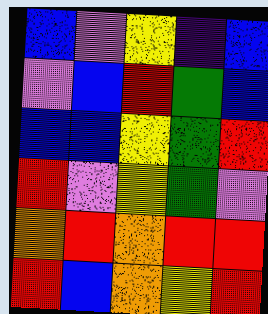[["blue", "violet", "yellow", "indigo", "blue"], ["violet", "blue", "red", "green", "blue"], ["blue", "blue", "yellow", "green", "red"], ["red", "violet", "yellow", "green", "violet"], ["orange", "red", "orange", "red", "red"], ["red", "blue", "orange", "yellow", "red"]]